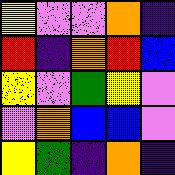[["yellow", "violet", "violet", "orange", "indigo"], ["red", "indigo", "orange", "red", "blue"], ["yellow", "violet", "green", "yellow", "violet"], ["violet", "orange", "blue", "blue", "violet"], ["yellow", "green", "indigo", "orange", "indigo"]]